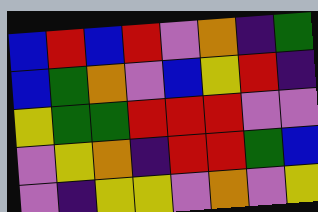[["blue", "red", "blue", "red", "violet", "orange", "indigo", "green"], ["blue", "green", "orange", "violet", "blue", "yellow", "red", "indigo"], ["yellow", "green", "green", "red", "red", "red", "violet", "violet"], ["violet", "yellow", "orange", "indigo", "red", "red", "green", "blue"], ["violet", "indigo", "yellow", "yellow", "violet", "orange", "violet", "yellow"]]